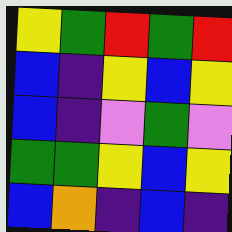[["yellow", "green", "red", "green", "red"], ["blue", "indigo", "yellow", "blue", "yellow"], ["blue", "indigo", "violet", "green", "violet"], ["green", "green", "yellow", "blue", "yellow"], ["blue", "orange", "indigo", "blue", "indigo"]]